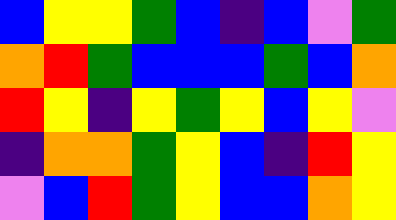[["blue", "yellow", "yellow", "green", "blue", "indigo", "blue", "violet", "green"], ["orange", "red", "green", "blue", "blue", "blue", "green", "blue", "orange"], ["red", "yellow", "indigo", "yellow", "green", "yellow", "blue", "yellow", "violet"], ["indigo", "orange", "orange", "green", "yellow", "blue", "indigo", "red", "yellow"], ["violet", "blue", "red", "green", "yellow", "blue", "blue", "orange", "yellow"]]